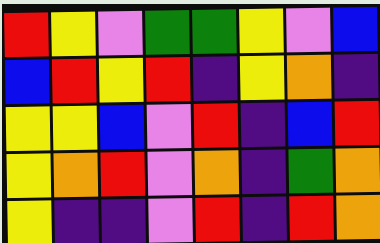[["red", "yellow", "violet", "green", "green", "yellow", "violet", "blue"], ["blue", "red", "yellow", "red", "indigo", "yellow", "orange", "indigo"], ["yellow", "yellow", "blue", "violet", "red", "indigo", "blue", "red"], ["yellow", "orange", "red", "violet", "orange", "indigo", "green", "orange"], ["yellow", "indigo", "indigo", "violet", "red", "indigo", "red", "orange"]]